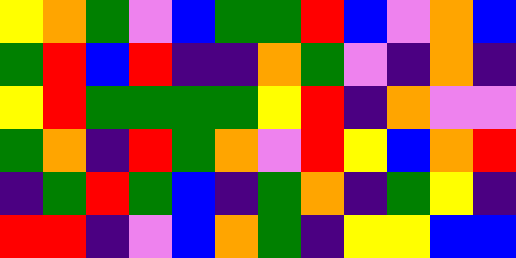[["yellow", "orange", "green", "violet", "blue", "green", "green", "red", "blue", "violet", "orange", "blue"], ["green", "red", "blue", "red", "indigo", "indigo", "orange", "green", "violet", "indigo", "orange", "indigo"], ["yellow", "red", "green", "green", "green", "green", "yellow", "red", "indigo", "orange", "violet", "violet"], ["green", "orange", "indigo", "red", "green", "orange", "violet", "red", "yellow", "blue", "orange", "red"], ["indigo", "green", "red", "green", "blue", "indigo", "green", "orange", "indigo", "green", "yellow", "indigo"], ["red", "red", "indigo", "violet", "blue", "orange", "green", "indigo", "yellow", "yellow", "blue", "blue"]]